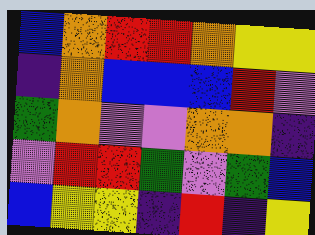[["blue", "orange", "red", "red", "orange", "yellow", "yellow"], ["indigo", "orange", "blue", "blue", "blue", "red", "violet"], ["green", "orange", "violet", "violet", "orange", "orange", "indigo"], ["violet", "red", "red", "green", "violet", "green", "blue"], ["blue", "yellow", "yellow", "indigo", "red", "indigo", "yellow"]]